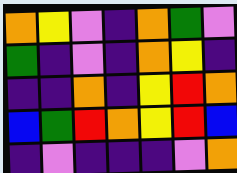[["orange", "yellow", "violet", "indigo", "orange", "green", "violet"], ["green", "indigo", "violet", "indigo", "orange", "yellow", "indigo"], ["indigo", "indigo", "orange", "indigo", "yellow", "red", "orange"], ["blue", "green", "red", "orange", "yellow", "red", "blue"], ["indigo", "violet", "indigo", "indigo", "indigo", "violet", "orange"]]